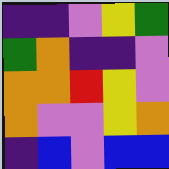[["indigo", "indigo", "violet", "yellow", "green"], ["green", "orange", "indigo", "indigo", "violet"], ["orange", "orange", "red", "yellow", "violet"], ["orange", "violet", "violet", "yellow", "orange"], ["indigo", "blue", "violet", "blue", "blue"]]